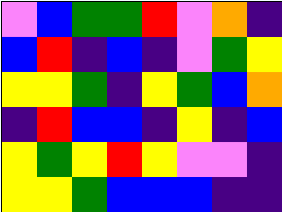[["violet", "blue", "green", "green", "red", "violet", "orange", "indigo"], ["blue", "red", "indigo", "blue", "indigo", "violet", "green", "yellow"], ["yellow", "yellow", "green", "indigo", "yellow", "green", "blue", "orange"], ["indigo", "red", "blue", "blue", "indigo", "yellow", "indigo", "blue"], ["yellow", "green", "yellow", "red", "yellow", "violet", "violet", "indigo"], ["yellow", "yellow", "green", "blue", "blue", "blue", "indigo", "indigo"]]